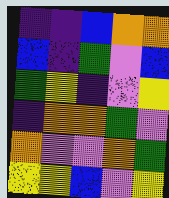[["indigo", "indigo", "blue", "orange", "orange"], ["blue", "indigo", "green", "violet", "blue"], ["green", "yellow", "indigo", "violet", "yellow"], ["indigo", "orange", "orange", "green", "violet"], ["orange", "violet", "violet", "orange", "green"], ["yellow", "yellow", "blue", "violet", "yellow"]]